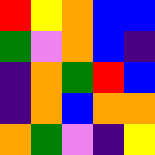[["red", "yellow", "orange", "blue", "blue"], ["green", "violet", "orange", "blue", "indigo"], ["indigo", "orange", "green", "red", "blue"], ["indigo", "orange", "blue", "orange", "orange"], ["orange", "green", "violet", "indigo", "yellow"]]